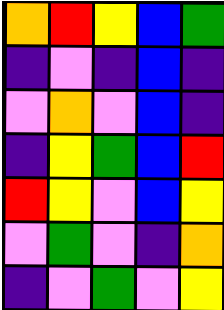[["orange", "red", "yellow", "blue", "green"], ["indigo", "violet", "indigo", "blue", "indigo"], ["violet", "orange", "violet", "blue", "indigo"], ["indigo", "yellow", "green", "blue", "red"], ["red", "yellow", "violet", "blue", "yellow"], ["violet", "green", "violet", "indigo", "orange"], ["indigo", "violet", "green", "violet", "yellow"]]